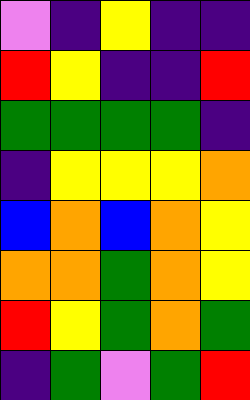[["violet", "indigo", "yellow", "indigo", "indigo"], ["red", "yellow", "indigo", "indigo", "red"], ["green", "green", "green", "green", "indigo"], ["indigo", "yellow", "yellow", "yellow", "orange"], ["blue", "orange", "blue", "orange", "yellow"], ["orange", "orange", "green", "orange", "yellow"], ["red", "yellow", "green", "orange", "green"], ["indigo", "green", "violet", "green", "red"]]